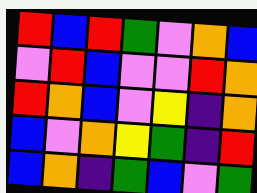[["red", "blue", "red", "green", "violet", "orange", "blue"], ["violet", "red", "blue", "violet", "violet", "red", "orange"], ["red", "orange", "blue", "violet", "yellow", "indigo", "orange"], ["blue", "violet", "orange", "yellow", "green", "indigo", "red"], ["blue", "orange", "indigo", "green", "blue", "violet", "green"]]